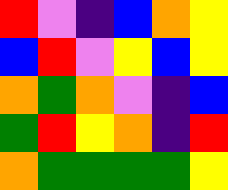[["red", "violet", "indigo", "blue", "orange", "yellow"], ["blue", "red", "violet", "yellow", "blue", "yellow"], ["orange", "green", "orange", "violet", "indigo", "blue"], ["green", "red", "yellow", "orange", "indigo", "red"], ["orange", "green", "green", "green", "green", "yellow"]]